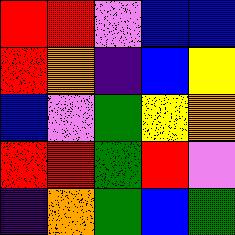[["red", "red", "violet", "blue", "blue"], ["red", "orange", "indigo", "blue", "yellow"], ["blue", "violet", "green", "yellow", "orange"], ["red", "red", "green", "red", "violet"], ["indigo", "orange", "green", "blue", "green"]]